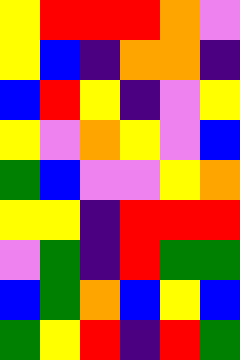[["yellow", "red", "red", "red", "orange", "violet"], ["yellow", "blue", "indigo", "orange", "orange", "indigo"], ["blue", "red", "yellow", "indigo", "violet", "yellow"], ["yellow", "violet", "orange", "yellow", "violet", "blue"], ["green", "blue", "violet", "violet", "yellow", "orange"], ["yellow", "yellow", "indigo", "red", "red", "red"], ["violet", "green", "indigo", "red", "green", "green"], ["blue", "green", "orange", "blue", "yellow", "blue"], ["green", "yellow", "red", "indigo", "red", "green"]]